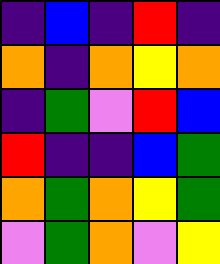[["indigo", "blue", "indigo", "red", "indigo"], ["orange", "indigo", "orange", "yellow", "orange"], ["indigo", "green", "violet", "red", "blue"], ["red", "indigo", "indigo", "blue", "green"], ["orange", "green", "orange", "yellow", "green"], ["violet", "green", "orange", "violet", "yellow"]]